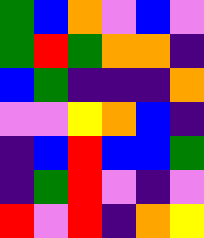[["green", "blue", "orange", "violet", "blue", "violet"], ["green", "red", "green", "orange", "orange", "indigo"], ["blue", "green", "indigo", "indigo", "indigo", "orange"], ["violet", "violet", "yellow", "orange", "blue", "indigo"], ["indigo", "blue", "red", "blue", "blue", "green"], ["indigo", "green", "red", "violet", "indigo", "violet"], ["red", "violet", "red", "indigo", "orange", "yellow"]]